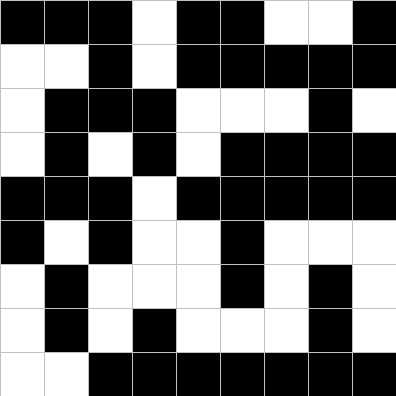[["black", "black", "black", "white", "black", "black", "white", "white", "black"], ["white", "white", "black", "white", "black", "black", "black", "black", "black"], ["white", "black", "black", "black", "white", "white", "white", "black", "white"], ["white", "black", "white", "black", "white", "black", "black", "black", "black"], ["black", "black", "black", "white", "black", "black", "black", "black", "black"], ["black", "white", "black", "white", "white", "black", "white", "white", "white"], ["white", "black", "white", "white", "white", "black", "white", "black", "white"], ["white", "black", "white", "black", "white", "white", "white", "black", "white"], ["white", "white", "black", "black", "black", "black", "black", "black", "black"]]